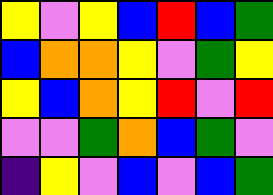[["yellow", "violet", "yellow", "blue", "red", "blue", "green"], ["blue", "orange", "orange", "yellow", "violet", "green", "yellow"], ["yellow", "blue", "orange", "yellow", "red", "violet", "red"], ["violet", "violet", "green", "orange", "blue", "green", "violet"], ["indigo", "yellow", "violet", "blue", "violet", "blue", "green"]]